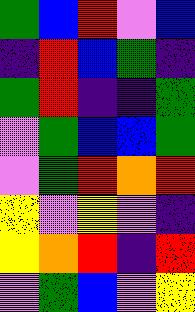[["green", "blue", "red", "violet", "blue"], ["indigo", "red", "blue", "green", "indigo"], ["green", "red", "indigo", "indigo", "green"], ["violet", "green", "blue", "blue", "green"], ["violet", "green", "red", "orange", "red"], ["yellow", "violet", "yellow", "violet", "indigo"], ["yellow", "orange", "red", "indigo", "red"], ["violet", "green", "blue", "violet", "yellow"]]